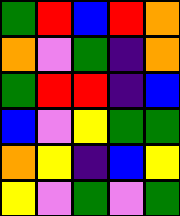[["green", "red", "blue", "red", "orange"], ["orange", "violet", "green", "indigo", "orange"], ["green", "red", "red", "indigo", "blue"], ["blue", "violet", "yellow", "green", "green"], ["orange", "yellow", "indigo", "blue", "yellow"], ["yellow", "violet", "green", "violet", "green"]]